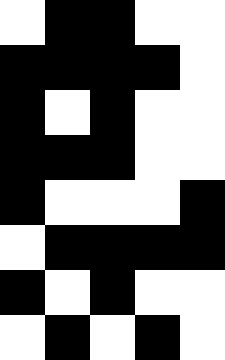[["white", "black", "black", "white", "white"], ["black", "black", "black", "black", "white"], ["black", "white", "black", "white", "white"], ["black", "black", "black", "white", "white"], ["black", "white", "white", "white", "black"], ["white", "black", "black", "black", "black"], ["black", "white", "black", "white", "white"], ["white", "black", "white", "black", "white"]]